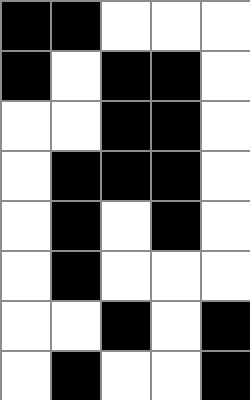[["black", "black", "white", "white", "white"], ["black", "white", "black", "black", "white"], ["white", "white", "black", "black", "white"], ["white", "black", "black", "black", "white"], ["white", "black", "white", "black", "white"], ["white", "black", "white", "white", "white"], ["white", "white", "black", "white", "black"], ["white", "black", "white", "white", "black"]]